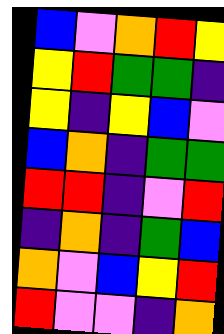[["blue", "violet", "orange", "red", "yellow"], ["yellow", "red", "green", "green", "indigo"], ["yellow", "indigo", "yellow", "blue", "violet"], ["blue", "orange", "indigo", "green", "green"], ["red", "red", "indigo", "violet", "red"], ["indigo", "orange", "indigo", "green", "blue"], ["orange", "violet", "blue", "yellow", "red"], ["red", "violet", "violet", "indigo", "orange"]]